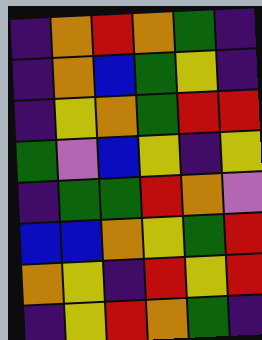[["indigo", "orange", "red", "orange", "green", "indigo"], ["indigo", "orange", "blue", "green", "yellow", "indigo"], ["indigo", "yellow", "orange", "green", "red", "red"], ["green", "violet", "blue", "yellow", "indigo", "yellow"], ["indigo", "green", "green", "red", "orange", "violet"], ["blue", "blue", "orange", "yellow", "green", "red"], ["orange", "yellow", "indigo", "red", "yellow", "red"], ["indigo", "yellow", "red", "orange", "green", "indigo"]]